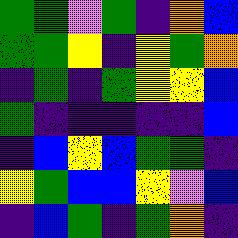[["green", "green", "violet", "green", "indigo", "orange", "blue"], ["green", "green", "yellow", "indigo", "yellow", "green", "orange"], ["indigo", "green", "indigo", "green", "yellow", "yellow", "blue"], ["green", "indigo", "indigo", "indigo", "indigo", "indigo", "blue"], ["indigo", "blue", "yellow", "blue", "green", "green", "indigo"], ["yellow", "green", "blue", "blue", "yellow", "violet", "blue"], ["indigo", "blue", "green", "indigo", "green", "orange", "indigo"]]